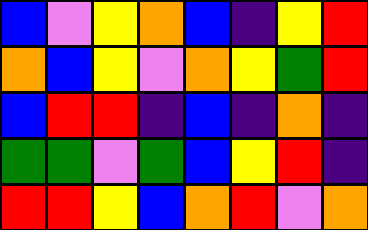[["blue", "violet", "yellow", "orange", "blue", "indigo", "yellow", "red"], ["orange", "blue", "yellow", "violet", "orange", "yellow", "green", "red"], ["blue", "red", "red", "indigo", "blue", "indigo", "orange", "indigo"], ["green", "green", "violet", "green", "blue", "yellow", "red", "indigo"], ["red", "red", "yellow", "blue", "orange", "red", "violet", "orange"]]